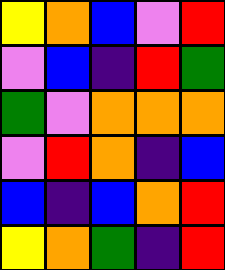[["yellow", "orange", "blue", "violet", "red"], ["violet", "blue", "indigo", "red", "green"], ["green", "violet", "orange", "orange", "orange"], ["violet", "red", "orange", "indigo", "blue"], ["blue", "indigo", "blue", "orange", "red"], ["yellow", "orange", "green", "indigo", "red"]]